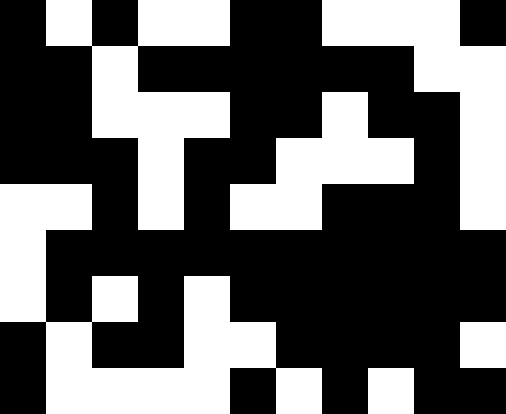[["black", "white", "black", "white", "white", "black", "black", "white", "white", "white", "black"], ["black", "black", "white", "black", "black", "black", "black", "black", "black", "white", "white"], ["black", "black", "white", "white", "white", "black", "black", "white", "black", "black", "white"], ["black", "black", "black", "white", "black", "black", "white", "white", "white", "black", "white"], ["white", "white", "black", "white", "black", "white", "white", "black", "black", "black", "white"], ["white", "black", "black", "black", "black", "black", "black", "black", "black", "black", "black"], ["white", "black", "white", "black", "white", "black", "black", "black", "black", "black", "black"], ["black", "white", "black", "black", "white", "white", "black", "black", "black", "black", "white"], ["black", "white", "white", "white", "white", "black", "white", "black", "white", "black", "black"]]